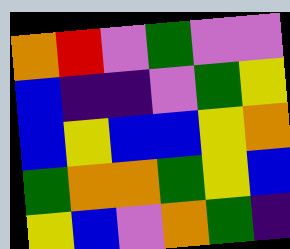[["orange", "red", "violet", "green", "violet", "violet"], ["blue", "indigo", "indigo", "violet", "green", "yellow"], ["blue", "yellow", "blue", "blue", "yellow", "orange"], ["green", "orange", "orange", "green", "yellow", "blue"], ["yellow", "blue", "violet", "orange", "green", "indigo"]]